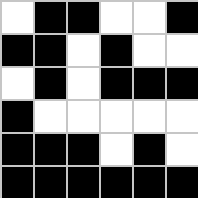[["white", "black", "black", "white", "white", "black"], ["black", "black", "white", "black", "white", "white"], ["white", "black", "white", "black", "black", "black"], ["black", "white", "white", "white", "white", "white"], ["black", "black", "black", "white", "black", "white"], ["black", "black", "black", "black", "black", "black"]]